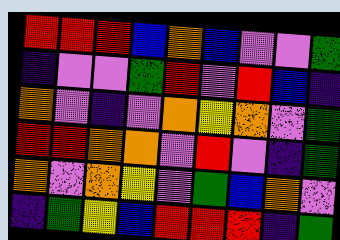[["red", "red", "red", "blue", "orange", "blue", "violet", "violet", "green"], ["indigo", "violet", "violet", "green", "red", "violet", "red", "blue", "indigo"], ["orange", "violet", "indigo", "violet", "orange", "yellow", "orange", "violet", "green"], ["red", "red", "orange", "orange", "violet", "red", "violet", "indigo", "green"], ["orange", "violet", "orange", "yellow", "violet", "green", "blue", "orange", "violet"], ["indigo", "green", "yellow", "blue", "red", "red", "red", "indigo", "green"]]